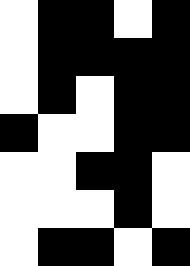[["white", "black", "black", "white", "black"], ["white", "black", "black", "black", "black"], ["white", "black", "white", "black", "black"], ["black", "white", "white", "black", "black"], ["white", "white", "black", "black", "white"], ["white", "white", "white", "black", "white"], ["white", "black", "black", "white", "black"]]